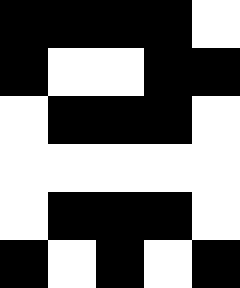[["black", "black", "black", "black", "white"], ["black", "white", "white", "black", "black"], ["white", "black", "black", "black", "white"], ["white", "white", "white", "white", "white"], ["white", "black", "black", "black", "white"], ["black", "white", "black", "white", "black"]]